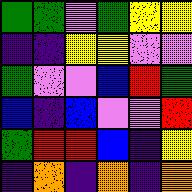[["green", "green", "violet", "green", "yellow", "yellow"], ["indigo", "indigo", "yellow", "yellow", "violet", "violet"], ["green", "violet", "violet", "blue", "red", "green"], ["blue", "indigo", "blue", "violet", "violet", "red"], ["green", "red", "red", "blue", "indigo", "yellow"], ["indigo", "orange", "indigo", "orange", "indigo", "orange"]]